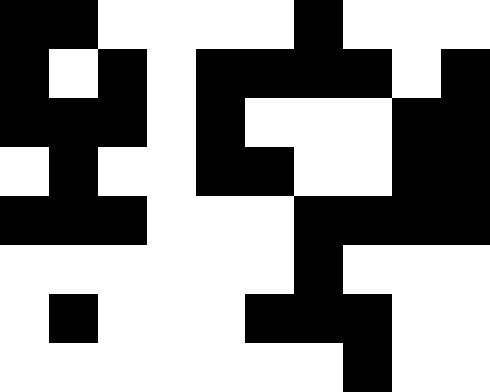[["black", "black", "white", "white", "white", "white", "black", "white", "white", "white"], ["black", "white", "black", "white", "black", "black", "black", "black", "white", "black"], ["black", "black", "black", "white", "black", "white", "white", "white", "black", "black"], ["white", "black", "white", "white", "black", "black", "white", "white", "black", "black"], ["black", "black", "black", "white", "white", "white", "black", "black", "black", "black"], ["white", "white", "white", "white", "white", "white", "black", "white", "white", "white"], ["white", "black", "white", "white", "white", "black", "black", "black", "white", "white"], ["white", "white", "white", "white", "white", "white", "white", "black", "white", "white"]]